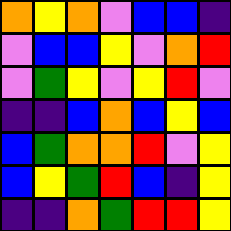[["orange", "yellow", "orange", "violet", "blue", "blue", "indigo"], ["violet", "blue", "blue", "yellow", "violet", "orange", "red"], ["violet", "green", "yellow", "violet", "yellow", "red", "violet"], ["indigo", "indigo", "blue", "orange", "blue", "yellow", "blue"], ["blue", "green", "orange", "orange", "red", "violet", "yellow"], ["blue", "yellow", "green", "red", "blue", "indigo", "yellow"], ["indigo", "indigo", "orange", "green", "red", "red", "yellow"]]